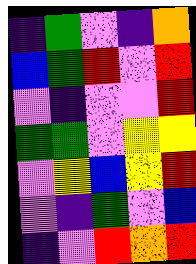[["indigo", "green", "violet", "indigo", "orange"], ["blue", "green", "red", "violet", "red"], ["violet", "indigo", "violet", "violet", "red"], ["green", "green", "violet", "yellow", "yellow"], ["violet", "yellow", "blue", "yellow", "red"], ["violet", "indigo", "green", "violet", "blue"], ["indigo", "violet", "red", "orange", "red"]]